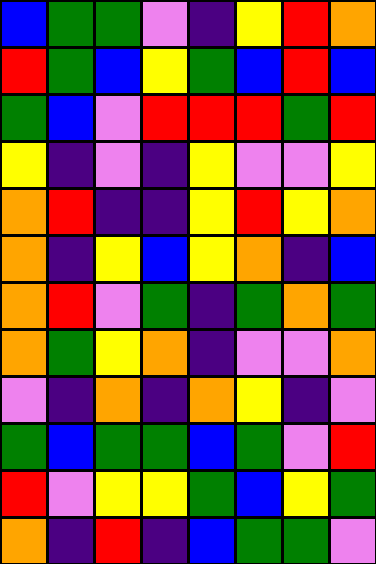[["blue", "green", "green", "violet", "indigo", "yellow", "red", "orange"], ["red", "green", "blue", "yellow", "green", "blue", "red", "blue"], ["green", "blue", "violet", "red", "red", "red", "green", "red"], ["yellow", "indigo", "violet", "indigo", "yellow", "violet", "violet", "yellow"], ["orange", "red", "indigo", "indigo", "yellow", "red", "yellow", "orange"], ["orange", "indigo", "yellow", "blue", "yellow", "orange", "indigo", "blue"], ["orange", "red", "violet", "green", "indigo", "green", "orange", "green"], ["orange", "green", "yellow", "orange", "indigo", "violet", "violet", "orange"], ["violet", "indigo", "orange", "indigo", "orange", "yellow", "indigo", "violet"], ["green", "blue", "green", "green", "blue", "green", "violet", "red"], ["red", "violet", "yellow", "yellow", "green", "blue", "yellow", "green"], ["orange", "indigo", "red", "indigo", "blue", "green", "green", "violet"]]